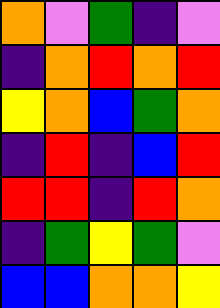[["orange", "violet", "green", "indigo", "violet"], ["indigo", "orange", "red", "orange", "red"], ["yellow", "orange", "blue", "green", "orange"], ["indigo", "red", "indigo", "blue", "red"], ["red", "red", "indigo", "red", "orange"], ["indigo", "green", "yellow", "green", "violet"], ["blue", "blue", "orange", "orange", "yellow"]]